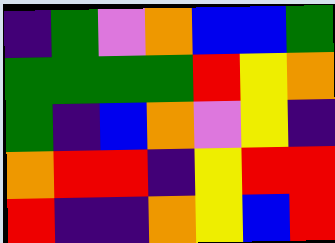[["indigo", "green", "violet", "orange", "blue", "blue", "green"], ["green", "green", "green", "green", "red", "yellow", "orange"], ["green", "indigo", "blue", "orange", "violet", "yellow", "indigo"], ["orange", "red", "red", "indigo", "yellow", "red", "red"], ["red", "indigo", "indigo", "orange", "yellow", "blue", "red"]]